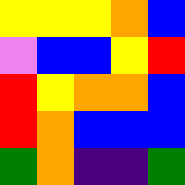[["yellow", "yellow", "yellow", "orange", "blue"], ["violet", "blue", "blue", "yellow", "red"], ["red", "yellow", "orange", "orange", "blue"], ["red", "orange", "blue", "blue", "blue"], ["green", "orange", "indigo", "indigo", "green"]]